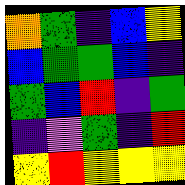[["orange", "green", "indigo", "blue", "yellow"], ["blue", "green", "green", "blue", "indigo"], ["green", "blue", "red", "indigo", "green"], ["indigo", "violet", "green", "indigo", "red"], ["yellow", "red", "yellow", "yellow", "yellow"]]